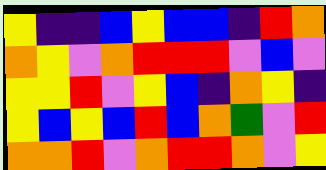[["yellow", "indigo", "indigo", "blue", "yellow", "blue", "blue", "indigo", "red", "orange"], ["orange", "yellow", "violet", "orange", "red", "red", "red", "violet", "blue", "violet"], ["yellow", "yellow", "red", "violet", "yellow", "blue", "indigo", "orange", "yellow", "indigo"], ["yellow", "blue", "yellow", "blue", "red", "blue", "orange", "green", "violet", "red"], ["orange", "orange", "red", "violet", "orange", "red", "red", "orange", "violet", "yellow"]]